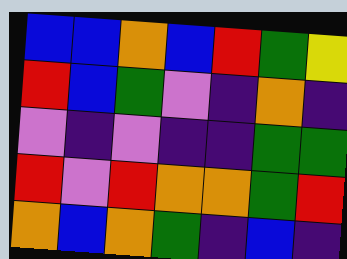[["blue", "blue", "orange", "blue", "red", "green", "yellow"], ["red", "blue", "green", "violet", "indigo", "orange", "indigo"], ["violet", "indigo", "violet", "indigo", "indigo", "green", "green"], ["red", "violet", "red", "orange", "orange", "green", "red"], ["orange", "blue", "orange", "green", "indigo", "blue", "indigo"]]